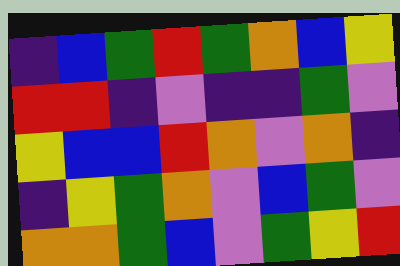[["indigo", "blue", "green", "red", "green", "orange", "blue", "yellow"], ["red", "red", "indigo", "violet", "indigo", "indigo", "green", "violet"], ["yellow", "blue", "blue", "red", "orange", "violet", "orange", "indigo"], ["indigo", "yellow", "green", "orange", "violet", "blue", "green", "violet"], ["orange", "orange", "green", "blue", "violet", "green", "yellow", "red"]]